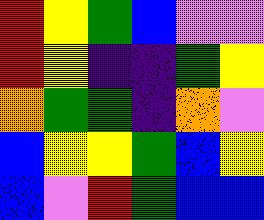[["red", "yellow", "green", "blue", "violet", "violet"], ["red", "yellow", "indigo", "indigo", "green", "yellow"], ["orange", "green", "green", "indigo", "orange", "violet"], ["blue", "yellow", "yellow", "green", "blue", "yellow"], ["blue", "violet", "red", "green", "blue", "blue"]]